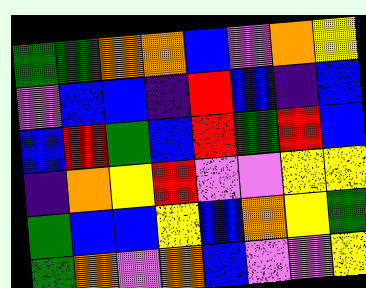[["green", "green", "orange", "orange", "blue", "violet", "orange", "yellow"], ["violet", "blue", "blue", "indigo", "red", "blue", "indigo", "blue"], ["blue", "red", "green", "blue", "red", "green", "red", "blue"], ["indigo", "orange", "yellow", "red", "violet", "violet", "yellow", "yellow"], ["green", "blue", "blue", "yellow", "blue", "orange", "yellow", "green"], ["green", "orange", "violet", "orange", "blue", "violet", "violet", "yellow"]]